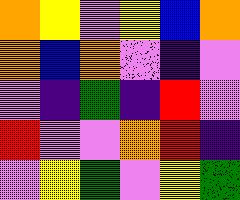[["orange", "yellow", "violet", "yellow", "blue", "orange"], ["orange", "blue", "orange", "violet", "indigo", "violet"], ["violet", "indigo", "green", "indigo", "red", "violet"], ["red", "violet", "violet", "orange", "red", "indigo"], ["violet", "yellow", "green", "violet", "yellow", "green"]]